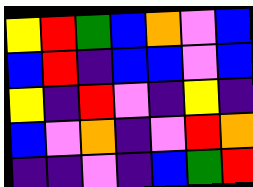[["yellow", "red", "green", "blue", "orange", "violet", "blue"], ["blue", "red", "indigo", "blue", "blue", "violet", "blue"], ["yellow", "indigo", "red", "violet", "indigo", "yellow", "indigo"], ["blue", "violet", "orange", "indigo", "violet", "red", "orange"], ["indigo", "indigo", "violet", "indigo", "blue", "green", "red"]]